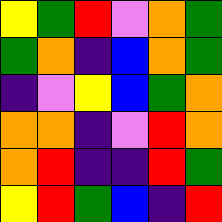[["yellow", "green", "red", "violet", "orange", "green"], ["green", "orange", "indigo", "blue", "orange", "green"], ["indigo", "violet", "yellow", "blue", "green", "orange"], ["orange", "orange", "indigo", "violet", "red", "orange"], ["orange", "red", "indigo", "indigo", "red", "green"], ["yellow", "red", "green", "blue", "indigo", "red"]]